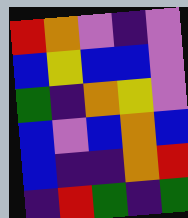[["red", "orange", "violet", "indigo", "violet"], ["blue", "yellow", "blue", "blue", "violet"], ["green", "indigo", "orange", "yellow", "violet"], ["blue", "violet", "blue", "orange", "blue"], ["blue", "indigo", "indigo", "orange", "red"], ["indigo", "red", "green", "indigo", "green"]]